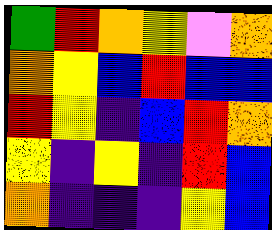[["green", "red", "orange", "yellow", "violet", "orange"], ["orange", "yellow", "blue", "red", "blue", "blue"], ["red", "yellow", "indigo", "blue", "red", "orange"], ["yellow", "indigo", "yellow", "indigo", "red", "blue"], ["orange", "indigo", "indigo", "indigo", "yellow", "blue"]]